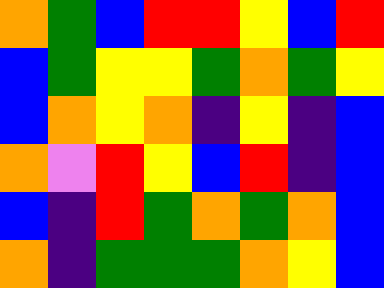[["orange", "green", "blue", "red", "red", "yellow", "blue", "red"], ["blue", "green", "yellow", "yellow", "green", "orange", "green", "yellow"], ["blue", "orange", "yellow", "orange", "indigo", "yellow", "indigo", "blue"], ["orange", "violet", "red", "yellow", "blue", "red", "indigo", "blue"], ["blue", "indigo", "red", "green", "orange", "green", "orange", "blue"], ["orange", "indigo", "green", "green", "green", "orange", "yellow", "blue"]]